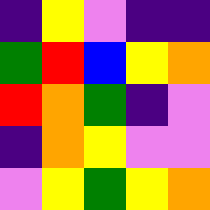[["indigo", "yellow", "violet", "indigo", "indigo"], ["green", "red", "blue", "yellow", "orange"], ["red", "orange", "green", "indigo", "violet"], ["indigo", "orange", "yellow", "violet", "violet"], ["violet", "yellow", "green", "yellow", "orange"]]